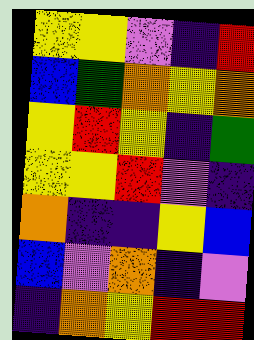[["yellow", "yellow", "violet", "indigo", "red"], ["blue", "green", "orange", "yellow", "orange"], ["yellow", "red", "yellow", "indigo", "green"], ["yellow", "yellow", "red", "violet", "indigo"], ["orange", "indigo", "indigo", "yellow", "blue"], ["blue", "violet", "orange", "indigo", "violet"], ["indigo", "orange", "yellow", "red", "red"]]